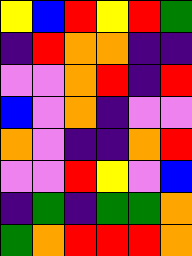[["yellow", "blue", "red", "yellow", "red", "green"], ["indigo", "red", "orange", "orange", "indigo", "indigo"], ["violet", "violet", "orange", "red", "indigo", "red"], ["blue", "violet", "orange", "indigo", "violet", "violet"], ["orange", "violet", "indigo", "indigo", "orange", "red"], ["violet", "violet", "red", "yellow", "violet", "blue"], ["indigo", "green", "indigo", "green", "green", "orange"], ["green", "orange", "red", "red", "red", "orange"]]